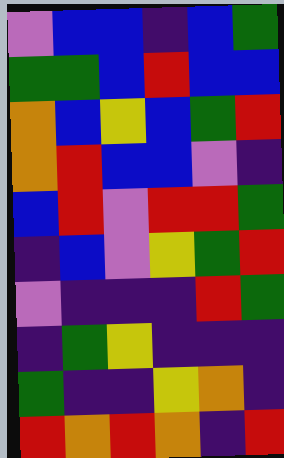[["violet", "blue", "blue", "indigo", "blue", "green"], ["green", "green", "blue", "red", "blue", "blue"], ["orange", "blue", "yellow", "blue", "green", "red"], ["orange", "red", "blue", "blue", "violet", "indigo"], ["blue", "red", "violet", "red", "red", "green"], ["indigo", "blue", "violet", "yellow", "green", "red"], ["violet", "indigo", "indigo", "indigo", "red", "green"], ["indigo", "green", "yellow", "indigo", "indigo", "indigo"], ["green", "indigo", "indigo", "yellow", "orange", "indigo"], ["red", "orange", "red", "orange", "indigo", "red"]]